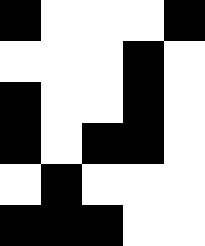[["black", "white", "white", "white", "black"], ["white", "white", "white", "black", "white"], ["black", "white", "white", "black", "white"], ["black", "white", "black", "black", "white"], ["white", "black", "white", "white", "white"], ["black", "black", "black", "white", "white"]]